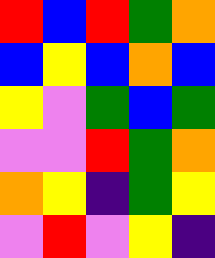[["red", "blue", "red", "green", "orange"], ["blue", "yellow", "blue", "orange", "blue"], ["yellow", "violet", "green", "blue", "green"], ["violet", "violet", "red", "green", "orange"], ["orange", "yellow", "indigo", "green", "yellow"], ["violet", "red", "violet", "yellow", "indigo"]]